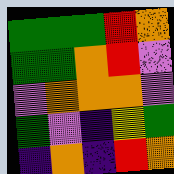[["green", "green", "green", "red", "orange"], ["green", "green", "orange", "red", "violet"], ["violet", "orange", "orange", "orange", "violet"], ["green", "violet", "indigo", "yellow", "green"], ["indigo", "orange", "indigo", "red", "orange"]]